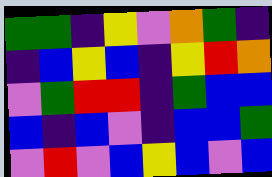[["green", "green", "indigo", "yellow", "violet", "orange", "green", "indigo"], ["indigo", "blue", "yellow", "blue", "indigo", "yellow", "red", "orange"], ["violet", "green", "red", "red", "indigo", "green", "blue", "blue"], ["blue", "indigo", "blue", "violet", "indigo", "blue", "blue", "green"], ["violet", "red", "violet", "blue", "yellow", "blue", "violet", "blue"]]